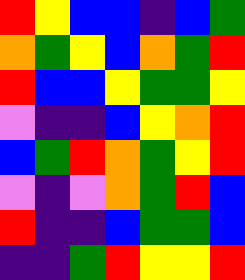[["red", "yellow", "blue", "blue", "indigo", "blue", "green"], ["orange", "green", "yellow", "blue", "orange", "green", "red"], ["red", "blue", "blue", "yellow", "green", "green", "yellow"], ["violet", "indigo", "indigo", "blue", "yellow", "orange", "red"], ["blue", "green", "red", "orange", "green", "yellow", "red"], ["violet", "indigo", "violet", "orange", "green", "red", "blue"], ["red", "indigo", "indigo", "blue", "green", "green", "blue"], ["indigo", "indigo", "green", "red", "yellow", "yellow", "red"]]